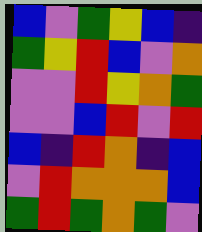[["blue", "violet", "green", "yellow", "blue", "indigo"], ["green", "yellow", "red", "blue", "violet", "orange"], ["violet", "violet", "red", "yellow", "orange", "green"], ["violet", "violet", "blue", "red", "violet", "red"], ["blue", "indigo", "red", "orange", "indigo", "blue"], ["violet", "red", "orange", "orange", "orange", "blue"], ["green", "red", "green", "orange", "green", "violet"]]